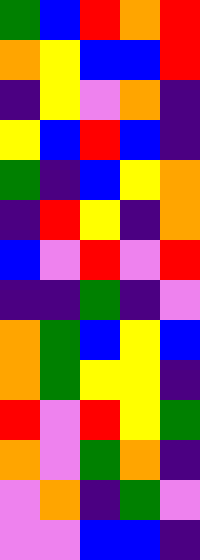[["green", "blue", "red", "orange", "red"], ["orange", "yellow", "blue", "blue", "red"], ["indigo", "yellow", "violet", "orange", "indigo"], ["yellow", "blue", "red", "blue", "indigo"], ["green", "indigo", "blue", "yellow", "orange"], ["indigo", "red", "yellow", "indigo", "orange"], ["blue", "violet", "red", "violet", "red"], ["indigo", "indigo", "green", "indigo", "violet"], ["orange", "green", "blue", "yellow", "blue"], ["orange", "green", "yellow", "yellow", "indigo"], ["red", "violet", "red", "yellow", "green"], ["orange", "violet", "green", "orange", "indigo"], ["violet", "orange", "indigo", "green", "violet"], ["violet", "violet", "blue", "blue", "indigo"]]